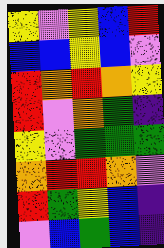[["yellow", "violet", "yellow", "blue", "red"], ["blue", "blue", "yellow", "blue", "violet"], ["red", "orange", "red", "orange", "yellow"], ["red", "violet", "orange", "green", "indigo"], ["yellow", "violet", "green", "green", "green"], ["orange", "red", "red", "orange", "violet"], ["red", "green", "yellow", "blue", "indigo"], ["violet", "blue", "green", "blue", "indigo"]]